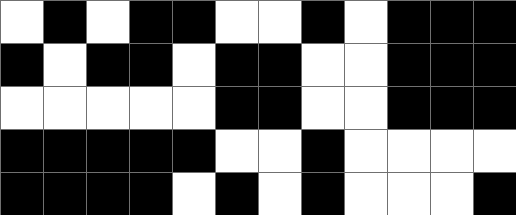[["white", "black", "white", "black", "black", "white", "white", "black", "white", "black", "black", "black"], ["black", "white", "black", "black", "white", "black", "black", "white", "white", "black", "black", "black"], ["white", "white", "white", "white", "white", "black", "black", "white", "white", "black", "black", "black"], ["black", "black", "black", "black", "black", "white", "white", "black", "white", "white", "white", "white"], ["black", "black", "black", "black", "white", "black", "white", "black", "white", "white", "white", "black"]]